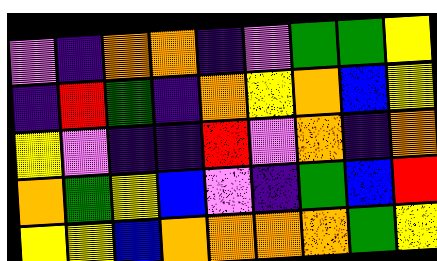[["violet", "indigo", "orange", "orange", "indigo", "violet", "green", "green", "yellow"], ["indigo", "red", "green", "indigo", "orange", "yellow", "orange", "blue", "yellow"], ["yellow", "violet", "indigo", "indigo", "red", "violet", "orange", "indigo", "orange"], ["orange", "green", "yellow", "blue", "violet", "indigo", "green", "blue", "red"], ["yellow", "yellow", "blue", "orange", "orange", "orange", "orange", "green", "yellow"]]